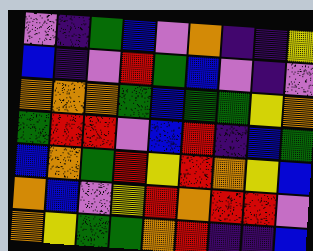[["violet", "indigo", "green", "blue", "violet", "orange", "indigo", "indigo", "yellow"], ["blue", "indigo", "violet", "red", "green", "blue", "violet", "indigo", "violet"], ["orange", "orange", "orange", "green", "blue", "green", "green", "yellow", "orange"], ["green", "red", "red", "violet", "blue", "red", "indigo", "blue", "green"], ["blue", "orange", "green", "red", "yellow", "red", "orange", "yellow", "blue"], ["orange", "blue", "violet", "yellow", "red", "orange", "red", "red", "violet"], ["orange", "yellow", "green", "green", "orange", "red", "indigo", "indigo", "blue"]]